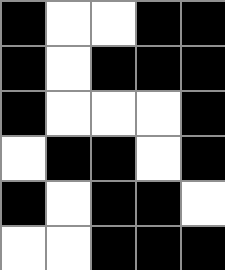[["black", "white", "white", "black", "black"], ["black", "white", "black", "black", "black"], ["black", "white", "white", "white", "black"], ["white", "black", "black", "white", "black"], ["black", "white", "black", "black", "white"], ["white", "white", "black", "black", "black"]]